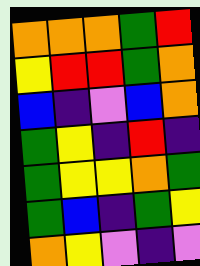[["orange", "orange", "orange", "green", "red"], ["yellow", "red", "red", "green", "orange"], ["blue", "indigo", "violet", "blue", "orange"], ["green", "yellow", "indigo", "red", "indigo"], ["green", "yellow", "yellow", "orange", "green"], ["green", "blue", "indigo", "green", "yellow"], ["orange", "yellow", "violet", "indigo", "violet"]]